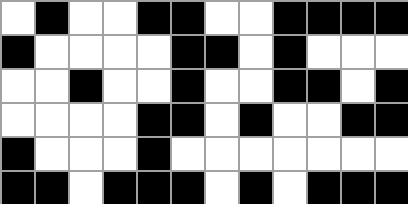[["white", "black", "white", "white", "black", "black", "white", "white", "black", "black", "black", "black"], ["black", "white", "white", "white", "white", "black", "black", "white", "black", "white", "white", "white"], ["white", "white", "black", "white", "white", "black", "white", "white", "black", "black", "white", "black"], ["white", "white", "white", "white", "black", "black", "white", "black", "white", "white", "black", "black"], ["black", "white", "white", "white", "black", "white", "white", "white", "white", "white", "white", "white"], ["black", "black", "white", "black", "black", "black", "white", "black", "white", "black", "black", "black"]]